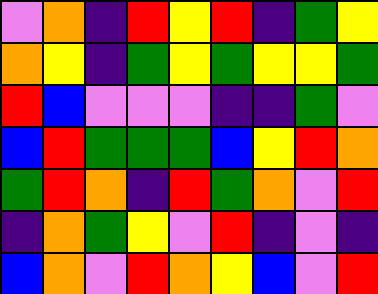[["violet", "orange", "indigo", "red", "yellow", "red", "indigo", "green", "yellow"], ["orange", "yellow", "indigo", "green", "yellow", "green", "yellow", "yellow", "green"], ["red", "blue", "violet", "violet", "violet", "indigo", "indigo", "green", "violet"], ["blue", "red", "green", "green", "green", "blue", "yellow", "red", "orange"], ["green", "red", "orange", "indigo", "red", "green", "orange", "violet", "red"], ["indigo", "orange", "green", "yellow", "violet", "red", "indigo", "violet", "indigo"], ["blue", "orange", "violet", "red", "orange", "yellow", "blue", "violet", "red"]]